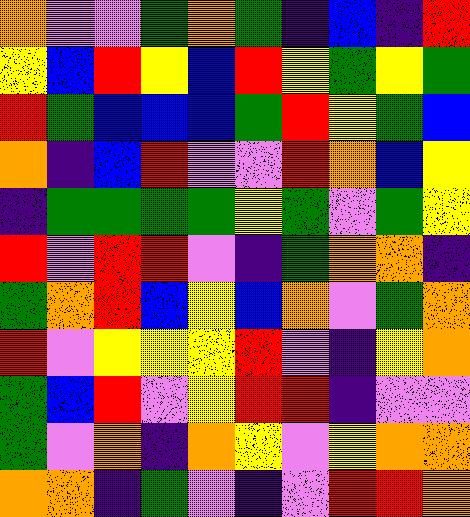[["orange", "violet", "violet", "green", "orange", "green", "indigo", "blue", "indigo", "red"], ["yellow", "blue", "red", "yellow", "blue", "red", "yellow", "green", "yellow", "green"], ["red", "green", "blue", "blue", "blue", "green", "red", "yellow", "green", "blue"], ["orange", "indigo", "blue", "red", "violet", "violet", "red", "orange", "blue", "yellow"], ["indigo", "green", "green", "green", "green", "yellow", "green", "violet", "green", "yellow"], ["red", "violet", "red", "red", "violet", "indigo", "green", "orange", "orange", "indigo"], ["green", "orange", "red", "blue", "yellow", "blue", "orange", "violet", "green", "orange"], ["red", "violet", "yellow", "yellow", "yellow", "red", "violet", "indigo", "yellow", "orange"], ["green", "blue", "red", "violet", "yellow", "red", "red", "indigo", "violet", "violet"], ["green", "violet", "orange", "indigo", "orange", "yellow", "violet", "yellow", "orange", "orange"], ["orange", "orange", "indigo", "green", "violet", "indigo", "violet", "red", "red", "orange"]]